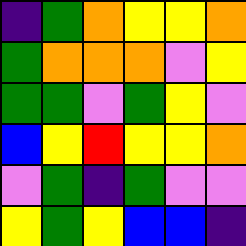[["indigo", "green", "orange", "yellow", "yellow", "orange"], ["green", "orange", "orange", "orange", "violet", "yellow"], ["green", "green", "violet", "green", "yellow", "violet"], ["blue", "yellow", "red", "yellow", "yellow", "orange"], ["violet", "green", "indigo", "green", "violet", "violet"], ["yellow", "green", "yellow", "blue", "blue", "indigo"]]